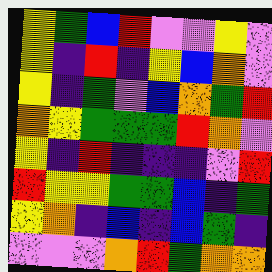[["yellow", "green", "blue", "red", "violet", "violet", "yellow", "violet"], ["yellow", "indigo", "red", "indigo", "yellow", "blue", "orange", "violet"], ["yellow", "indigo", "green", "violet", "blue", "orange", "green", "red"], ["orange", "yellow", "green", "green", "green", "red", "orange", "violet"], ["yellow", "indigo", "red", "indigo", "indigo", "indigo", "violet", "red"], ["red", "yellow", "yellow", "green", "green", "blue", "indigo", "green"], ["yellow", "orange", "indigo", "blue", "indigo", "blue", "green", "indigo"], ["violet", "violet", "violet", "orange", "red", "green", "orange", "orange"]]